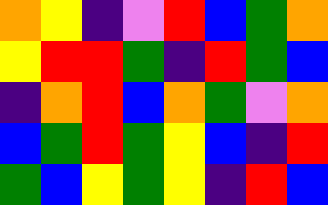[["orange", "yellow", "indigo", "violet", "red", "blue", "green", "orange"], ["yellow", "red", "red", "green", "indigo", "red", "green", "blue"], ["indigo", "orange", "red", "blue", "orange", "green", "violet", "orange"], ["blue", "green", "red", "green", "yellow", "blue", "indigo", "red"], ["green", "blue", "yellow", "green", "yellow", "indigo", "red", "blue"]]